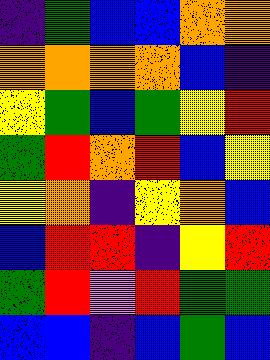[["indigo", "green", "blue", "blue", "orange", "orange"], ["orange", "orange", "orange", "orange", "blue", "indigo"], ["yellow", "green", "blue", "green", "yellow", "red"], ["green", "red", "orange", "red", "blue", "yellow"], ["yellow", "orange", "indigo", "yellow", "orange", "blue"], ["blue", "red", "red", "indigo", "yellow", "red"], ["green", "red", "violet", "red", "green", "green"], ["blue", "blue", "indigo", "blue", "green", "blue"]]